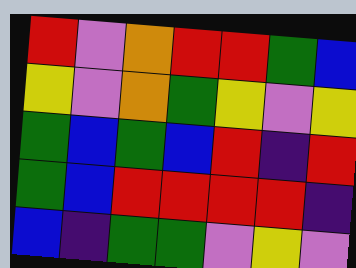[["red", "violet", "orange", "red", "red", "green", "blue"], ["yellow", "violet", "orange", "green", "yellow", "violet", "yellow"], ["green", "blue", "green", "blue", "red", "indigo", "red"], ["green", "blue", "red", "red", "red", "red", "indigo"], ["blue", "indigo", "green", "green", "violet", "yellow", "violet"]]